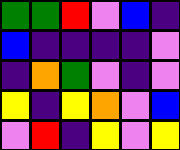[["green", "green", "red", "violet", "blue", "indigo"], ["blue", "indigo", "indigo", "indigo", "indigo", "violet"], ["indigo", "orange", "green", "violet", "indigo", "violet"], ["yellow", "indigo", "yellow", "orange", "violet", "blue"], ["violet", "red", "indigo", "yellow", "violet", "yellow"]]